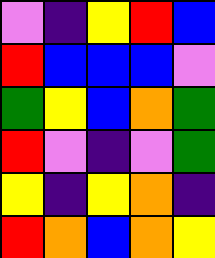[["violet", "indigo", "yellow", "red", "blue"], ["red", "blue", "blue", "blue", "violet"], ["green", "yellow", "blue", "orange", "green"], ["red", "violet", "indigo", "violet", "green"], ["yellow", "indigo", "yellow", "orange", "indigo"], ["red", "orange", "blue", "orange", "yellow"]]